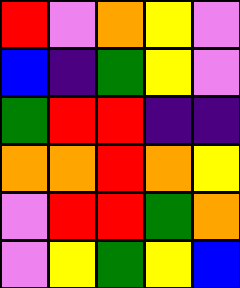[["red", "violet", "orange", "yellow", "violet"], ["blue", "indigo", "green", "yellow", "violet"], ["green", "red", "red", "indigo", "indigo"], ["orange", "orange", "red", "orange", "yellow"], ["violet", "red", "red", "green", "orange"], ["violet", "yellow", "green", "yellow", "blue"]]